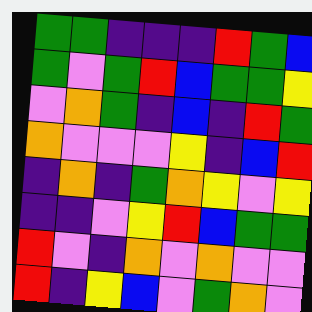[["green", "green", "indigo", "indigo", "indigo", "red", "green", "blue"], ["green", "violet", "green", "red", "blue", "green", "green", "yellow"], ["violet", "orange", "green", "indigo", "blue", "indigo", "red", "green"], ["orange", "violet", "violet", "violet", "yellow", "indigo", "blue", "red"], ["indigo", "orange", "indigo", "green", "orange", "yellow", "violet", "yellow"], ["indigo", "indigo", "violet", "yellow", "red", "blue", "green", "green"], ["red", "violet", "indigo", "orange", "violet", "orange", "violet", "violet"], ["red", "indigo", "yellow", "blue", "violet", "green", "orange", "violet"]]